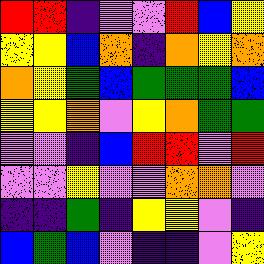[["red", "red", "indigo", "violet", "violet", "red", "blue", "yellow"], ["yellow", "yellow", "blue", "orange", "indigo", "orange", "yellow", "orange"], ["orange", "yellow", "green", "blue", "green", "green", "green", "blue"], ["yellow", "yellow", "orange", "violet", "yellow", "orange", "green", "green"], ["violet", "violet", "indigo", "blue", "red", "red", "violet", "red"], ["violet", "violet", "yellow", "violet", "violet", "orange", "orange", "violet"], ["indigo", "indigo", "green", "indigo", "yellow", "yellow", "violet", "indigo"], ["blue", "green", "blue", "violet", "indigo", "indigo", "violet", "yellow"]]